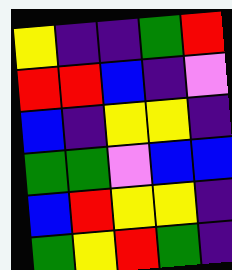[["yellow", "indigo", "indigo", "green", "red"], ["red", "red", "blue", "indigo", "violet"], ["blue", "indigo", "yellow", "yellow", "indigo"], ["green", "green", "violet", "blue", "blue"], ["blue", "red", "yellow", "yellow", "indigo"], ["green", "yellow", "red", "green", "indigo"]]